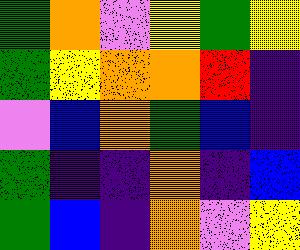[["green", "orange", "violet", "yellow", "green", "yellow"], ["green", "yellow", "orange", "orange", "red", "indigo"], ["violet", "blue", "orange", "green", "blue", "indigo"], ["green", "indigo", "indigo", "orange", "indigo", "blue"], ["green", "blue", "indigo", "orange", "violet", "yellow"]]